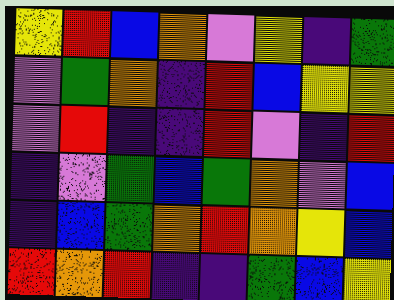[["yellow", "red", "blue", "orange", "violet", "yellow", "indigo", "green"], ["violet", "green", "orange", "indigo", "red", "blue", "yellow", "yellow"], ["violet", "red", "indigo", "indigo", "red", "violet", "indigo", "red"], ["indigo", "violet", "green", "blue", "green", "orange", "violet", "blue"], ["indigo", "blue", "green", "orange", "red", "orange", "yellow", "blue"], ["red", "orange", "red", "indigo", "indigo", "green", "blue", "yellow"]]